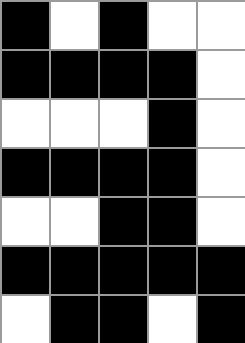[["black", "white", "black", "white", "white"], ["black", "black", "black", "black", "white"], ["white", "white", "white", "black", "white"], ["black", "black", "black", "black", "white"], ["white", "white", "black", "black", "white"], ["black", "black", "black", "black", "black"], ["white", "black", "black", "white", "black"]]